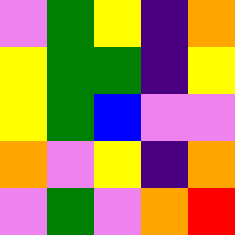[["violet", "green", "yellow", "indigo", "orange"], ["yellow", "green", "green", "indigo", "yellow"], ["yellow", "green", "blue", "violet", "violet"], ["orange", "violet", "yellow", "indigo", "orange"], ["violet", "green", "violet", "orange", "red"]]